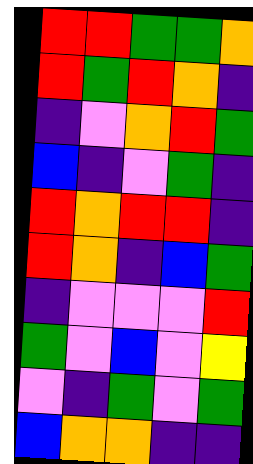[["red", "red", "green", "green", "orange"], ["red", "green", "red", "orange", "indigo"], ["indigo", "violet", "orange", "red", "green"], ["blue", "indigo", "violet", "green", "indigo"], ["red", "orange", "red", "red", "indigo"], ["red", "orange", "indigo", "blue", "green"], ["indigo", "violet", "violet", "violet", "red"], ["green", "violet", "blue", "violet", "yellow"], ["violet", "indigo", "green", "violet", "green"], ["blue", "orange", "orange", "indigo", "indigo"]]